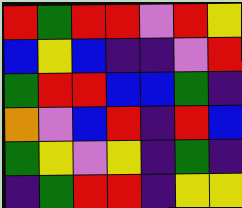[["red", "green", "red", "red", "violet", "red", "yellow"], ["blue", "yellow", "blue", "indigo", "indigo", "violet", "red"], ["green", "red", "red", "blue", "blue", "green", "indigo"], ["orange", "violet", "blue", "red", "indigo", "red", "blue"], ["green", "yellow", "violet", "yellow", "indigo", "green", "indigo"], ["indigo", "green", "red", "red", "indigo", "yellow", "yellow"]]